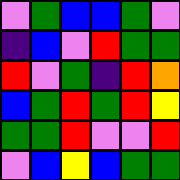[["violet", "green", "blue", "blue", "green", "violet"], ["indigo", "blue", "violet", "red", "green", "green"], ["red", "violet", "green", "indigo", "red", "orange"], ["blue", "green", "red", "green", "red", "yellow"], ["green", "green", "red", "violet", "violet", "red"], ["violet", "blue", "yellow", "blue", "green", "green"]]